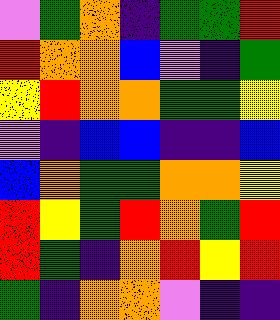[["violet", "green", "orange", "indigo", "green", "green", "red"], ["red", "orange", "orange", "blue", "violet", "indigo", "green"], ["yellow", "red", "orange", "orange", "green", "green", "yellow"], ["violet", "indigo", "blue", "blue", "indigo", "indigo", "blue"], ["blue", "orange", "green", "green", "orange", "orange", "yellow"], ["red", "yellow", "green", "red", "orange", "green", "red"], ["red", "green", "indigo", "orange", "red", "yellow", "red"], ["green", "indigo", "orange", "orange", "violet", "indigo", "indigo"]]